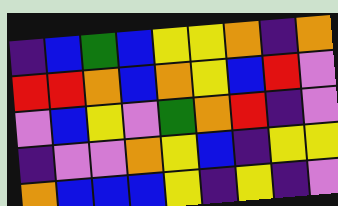[["indigo", "blue", "green", "blue", "yellow", "yellow", "orange", "indigo", "orange"], ["red", "red", "orange", "blue", "orange", "yellow", "blue", "red", "violet"], ["violet", "blue", "yellow", "violet", "green", "orange", "red", "indigo", "violet"], ["indigo", "violet", "violet", "orange", "yellow", "blue", "indigo", "yellow", "yellow"], ["orange", "blue", "blue", "blue", "yellow", "indigo", "yellow", "indigo", "violet"]]